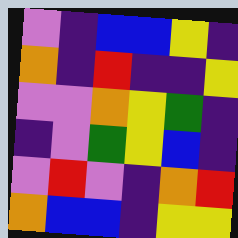[["violet", "indigo", "blue", "blue", "yellow", "indigo"], ["orange", "indigo", "red", "indigo", "indigo", "yellow"], ["violet", "violet", "orange", "yellow", "green", "indigo"], ["indigo", "violet", "green", "yellow", "blue", "indigo"], ["violet", "red", "violet", "indigo", "orange", "red"], ["orange", "blue", "blue", "indigo", "yellow", "yellow"]]